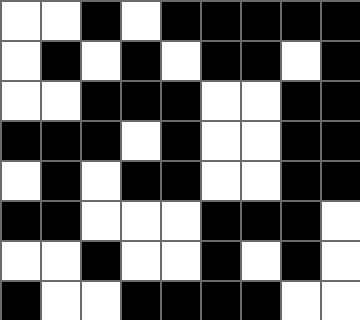[["white", "white", "black", "white", "black", "black", "black", "black", "black"], ["white", "black", "white", "black", "white", "black", "black", "white", "black"], ["white", "white", "black", "black", "black", "white", "white", "black", "black"], ["black", "black", "black", "white", "black", "white", "white", "black", "black"], ["white", "black", "white", "black", "black", "white", "white", "black", "black"], ["black", "black", "white", "white", "white", "black", "black", "black", "white"], ["white", "white", "black", "white", "white", "black", "white", "black", "white"], ["black", "white", "white", "black", "black", "black", "black", "white", "white"]]